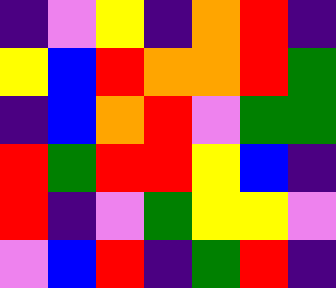[["indigo", "violet", "yellow", "indigo", "orange", "red", "indigo"], ["yellow", "blue", "red", "orange", "orange", "red", "green"], ["indigo", "blue", "orange", "red", "violet", "green", "green"], ["red", "green", "red", "red", "yellow", "blue", "indigo"], ["red", "indigo", "violet", "green", "yellow", "yellow", "violet"], ["violet", "blue", "red", "indigo", "green", "red", "indigo"]]